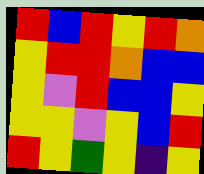[["red", "blue", "red", "yellow", "red", "orange"], ["yellow", "red", "red", "orange", "blue", "blue"], ["yellow", "violet", "red", "blue", "blue", "yellow"], ["yellow", "yellow", "violet", "yellow", "blue", "red"], ["red", "yellow", "green", "yellow", "indigo", "yellow"]]